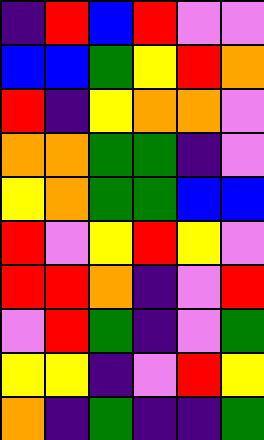[["indigo", "red", "blue", "red", "violet", "violet"], ["blue", "blue", "green", "yellow", "red", "orange"], ["red", "indigo", "yellow", "orange", "orange", "violet"], ["orange", "orange", "green", "green", "indigo", "violet"], ["yellow", "orange", "green", "green", "blue", "blue"], ["red", "violet", "yellow", "red", "yellow", "violet"], ["red", "red", "orange", "indigo", "violet", "red"], ["violet", "red", "green", "indigo", "violet", "green"], ["yellow", "yellow", "indigo", "violet", "red", "yellow"], ["orange", "indigo", "green", "indigo", "indigo", "green"]]